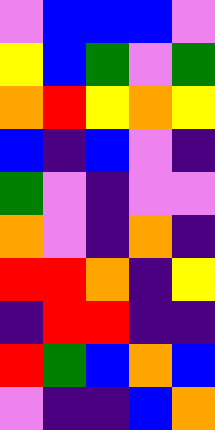[["violet", "blue", "blue", "blue", "violet"], ["yellow", "blue", "green", "violet", "green"], ["orange", "red", "yellow", "orange", "yellow"], ["blue", "indigo", "blue", "violet", "indigo"], ["green", "violet", "indigo", "violet", "violet"], ["orange", "violet", "indigo", "orange", "indigo"], ["red", "red", "orange", "indigo", "yellow"], ["indigo", "red", "red", "indigo", "indigo"], ["red", "green", "blue", "orange", "blue"], ["violet", "indigo", "indigo", "blue", "orange"]]